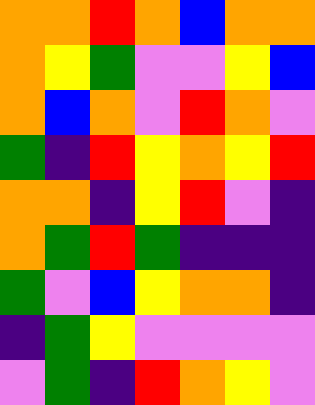[["orange", "orange", "red", "orange", "blue", "orange", "orange"], ["orange", "yellow", "green", "violet", "violet", "yellow", "blue"], ["orange", "blue", "orange", "violet", "red", "orange", "violet"], ["green", "indigo", "red", "yellow", "orange", "yellow", "red"], ["orange", "orange", "indigo", "yellow", "red", "violet", "indigo"], ["orange", "green", "red", "green", "indigo", "indigo", "indigo"], ["green", "violet", "blue", "yellow", "orange", "orange", "indigo"], ["indigo", "green", "yellow", "violet", "violet", "violet", "violet"], ["violet", "green", "indigo", "red", "orange", "yellow", "violet"]]